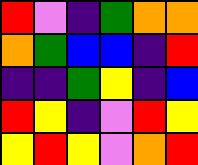[["red", "violet", "indigo", "green", "orange", "orange"], ["orange", "green", "blue", "blue", "indigo", "red"], ["indigo", "indigo", "green", "yellow", "indigo", "blue"], ["red", "yellow", "indigo", "violet", "red", "yellow"], ["yellow", "red", "yellow", "violet", "orange", "red"]]